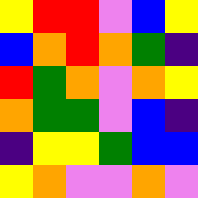[["yellow", "red", "red", "violet", "blue", "yellow"], ["blue", "orange", "red", "orange", "green", "indigo"], ["red", "green", "orange", "violet", "orange", "yellow"], ["orange", "green", "green", "violet", "blue", "indigo"], ["indigo", "yellow", "yellow", "green", "blue", "blue"], ["yellow", "orange", "violet", "violet", "orange", "violet"]]